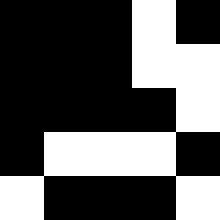[["black", "black", "black", "white", "black"], ["black", "black", "black", "white", "white"], ["black", "black", "black", "black", "white"], ["black", "white", "white", "white", "black"], ["white", "black", "black", "black", "white"]]